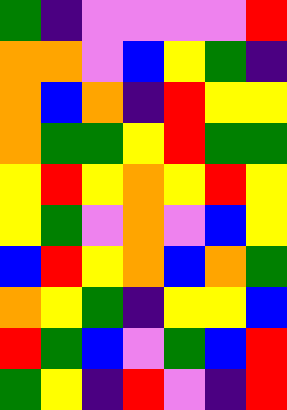[["green", "indigo", "violet", "violet", "violet", "violet", "red"], ["orange", "orange", "violet", "blue", "yellow", "green", "indigo"], ["orange", "blue", "orange", "indigo", "red", "yellow", "yellow"], ["orange", "green", "green", "yellow", "red", "green", "green"], ["yellow", "red", "yellow", "orange", "yellow", "red", "yellow"], ["yellow", "green", "violet", "orange", "violet", "blue", "yellow"], ["blue", "red", "yellow", "orange", "blue", "orange", "green"], ["orange", "yellow", "green", "indigo", "yellow", "yellow", "blue"], ["red", "green", "blue", "violet", "green", "blue", "red"], ["green", "yellow", "indigo", "red", "violet", "indigo", "red"]]